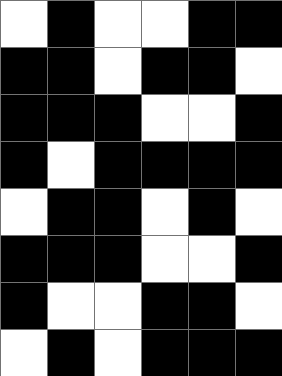[["white", "black", "white", "white", "black", "black"], ["black", "black", "white", "black", "black", "white"], ["black", "black", "black", "white", "white", "black"], ["black", "white", "black", "black", "black", "black"], ["white", "black", "black", "white", "black", "white"], ["black", "black", "black", "white", "white", "black"], ["black", "white", "white", "black", "black", "white"], ["white", "black", "white", "black", "black", "black"]]